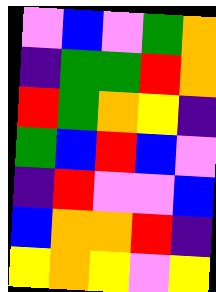[["violet", "blue", "violet", "green", "orange"], ["indigo", "green", "green", "red", "orange"], ["red", "green", "orange", "yellow", "indigo"], ["green", "blue", "red", "blue", "violet"], ["indigo", "red", "violet", "violet", "blue"], ["blue", "orange", "orange", "red", "indigo"], ["yellow", "orange", "yellow", "violet", "yellow"]]